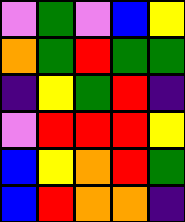[["violet", "green", "violet", "blue", "yellow"], ["orange", "green", "red", "green", "green"], ["indigo", "yellow", "green", "red", "indigo"], ["violet", "red", "red", "red", "yellow"], ["blue", "yellow", "orange", "red", "green"], ["blue", "red", "orange", "orange", "indigo"]]